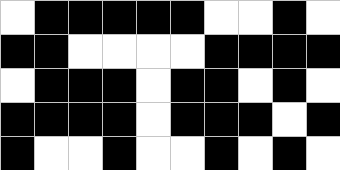[["white", "black", "black", "black", "black", "black", "white", "white", "black", "white"], ["black", "black", "white", "white", "white", "white", "black", "black", "black", "black"], ["white", "black", "black", "black", "white", "black", "black", "white", "black", "white"], ["black", "black", "black", "black", "white", "black", "black", "black", "white", "black"], ["black", "white", "white", "black", "white", "white", "black", "white", "black", "white"]]